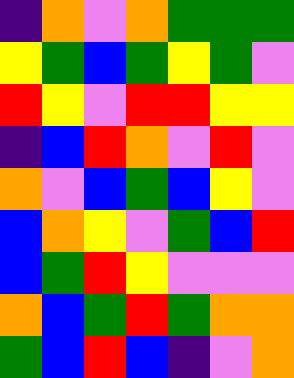[["indigo", "orange", "violet", "orange", "green", "green", "green"], ["yellow", "green", "blue", "green", "yellow", "green", "violet"], ["red", "yellow", "violet", "red", "red", "yellow", "yellow"], ["indigo", "blue", "red", "orange", "violet", "red", "violet"], ["orange", "violet", "blue", "green", "blue", "yellow", "violet"], ["blue", "orange", "yellow", "violet", "green", "blue", "red"], ["blue", "green", "red", "yellow", "violet", "violet", "violet"], ["orange", "blue", "green", "red", "green", "orange", "orange"], ["green", "blue", "red", "blue", "indigo", "violet", "orange"]]